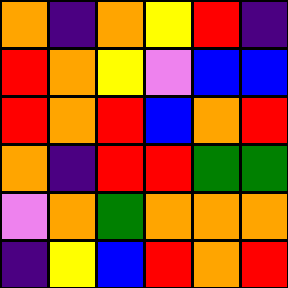[["orange", "indigo", "orange", "yellow", "red", "indigo"], ["red", "orange", "yellow", "violet", "blue", "blue"], ["red", "orange", "red", "blue", "orange", "red"], ["orange", "indigo", "red", "red", "green", "green"], ["violet", "orange", "green", "orange", "orange", "orange"], ["indigo", "yellow", "blue", "red", "orange", "red"]]